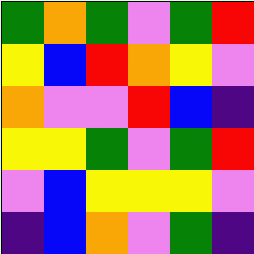[["green", "orange", "green", "violet", "green", "red"], ["yellow", "blue", "red", "orange", "yellow", "violet"], ["orange", "violet", "violet", "red", "blue", "indigo"], ["yellow", "yellow", "green", "violet", "green", "red"], ["violet", "blue", "yellow", "yellow", "yellow", "violet"], ["indigo", "blue", "orange", "violet", "green", "indigo"]]